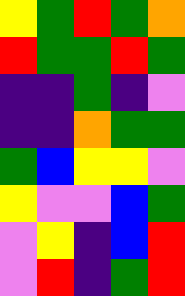[["yellow", "green", "red", "green", "orange"], ["red", "green", "green", "red", "green"], ["indigo", "indigo", "green", "indigo", "violet"], ["indigo", "indigo", "orange", "green", "green"], ["green", "blue", "yellow", "yellow", "violet"], ["yellow", "violet", "violet", "blue", "green"], ["violet", "yellow", "indigo", "blue", "red"], ["violet", "red", "indigo", "green", "red"]]